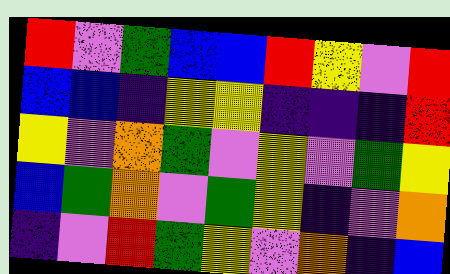[["red", "violet", "green", "blue", "blue", "red", "yellow", "violet", "red"], ["blue", "blue", "indigo", "yellow", "yellow", "indigo", "indigo", "indigo", "red"], ["yellow", "violet", "orange", "green", "violet", "yellow", "violet", "green", "yellow"], ["blue", "green", "orange", "violet", "green", "yellow", "indigo", "violet", "orange"], ["indigo", "violet", "red", "green", "yellow", "violet", "orange", "indigo", "blue"]]